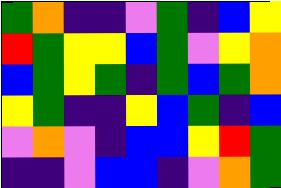[["green", "orange", "indigo", "indigo", "violet", "green", "indigo", "blue", "yellow"], ["red", "green", "yellow", "yellow", "blue", "green", "violet", "yellow", "orange"], ["blue", "green", "yellow", "green", "indigo", "green", "blue", "green", "orange"], ["yellow", "green", "indigo", "indigo", "yellow", "blue", "green", "indigo", "blue"], ["violet", "orange", "violet", "indigo", "blue", "blue", "yellow", "red", "green"], ["indigo", "indigo", "violet", "blue", "blue", "indigo", "violet", "orange", "green"]]